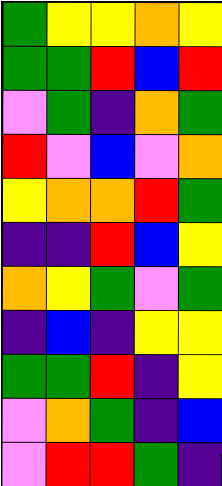[["green", "yellow", "yellow", "orange", "yellow"], ["green", "green", "red", "blue", "red"], ["violet", "green", "indigo", "orange", "green"], ["red", "violet", "blue", "violet", "orange"], ["yellow", "orange", "orange", "red", "green"], ["indigo", "indigo", "red", "blue", "yellow"], ["orange", "yellow", "green", "violet", "green"], ["indigo", "blue", "indigo", "yellow", "yellow"], ["green", "green", "red", "indigo", "yellow"], ["violet", "orange", "green", "indigo", "blue"], ["violet", "red", "red", "green", "indigo"]]